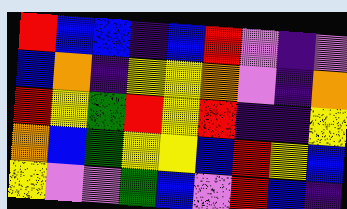[["red", "blue", "blue", "indigo", "blue", "red", "violet", "indigo", "violet"], ["blue", "orange", "indigo", "yellow", "yellow", "orange", "violet", "indigo", "orange"], ["red", "yellow", "green", "red", "yellow", "red", "indigo", "indigo", "yellow"], ["orange", "blue", "green", "yellow", "yellow", "blue", "red", "yellow", "blue"], ["yellow", "violet", "violet", "green", "blue", "violet", "red", "blue", "indigo"]]